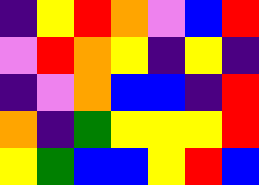[["indigo", "yellow", "red", "orange", "violet", "blue", "red"], ["violet", "red", "orange", "yellow", "indigo", "yellow", "indigo"], ["indigo", "violet", "orange", "blue", "blue", "indigo", "red"], ["orange", "indigo", "green", "yellow", "yellow", "yellow", "red"], ["yellow", "green", "blue", "blue", "yellow", "red", "blue"]]